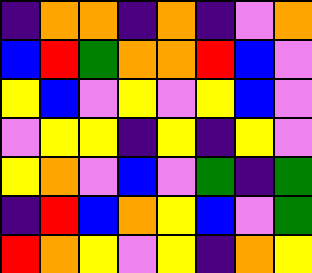[["indigo", "orange", "orange", "indigo", "orange", "indigo", "violet", "orange"], ["blue", "red", "green", "orange", "orange", "red", "blue", "violet"], ["yellow", "blue", "violet", "yellow", "violet", "yellow", "blue", "violet"], ["violet", "yellow", "yellow", "indigo", "yellow", "indigo", "yellow", "violet"], ["yellow", "orange", "violet", "blue", "violet", "green", "indigo", "green"], ["indigo", "red", "blue", "orange", "yellow", "blue", "violet", "green"], ["red", "orange", "yellow", "violet", "yellow", "indigo", "orange", "yellow"]]